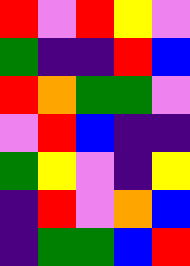[["red", "violet", "red", "yellow", "violet"], ["green", "indigo", "indigo", "red", "blue"], ["red", "orange", "green", "green", "violet"], ["violet", "red", "blue", "indigo", "indigo"], ["green", "yellow", "violet", "indigo", "yellow"], ["indigo", "red", "violet", "orange", "blue"], ["indigo", "green", "green", "blue", "red"]]